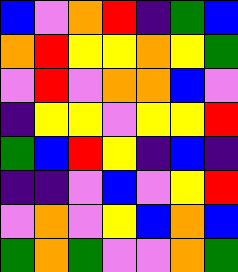[["blue", "violet", "orange", "red", "indigo", "green", "blue"], ["orange", "red", "yellow", "yellow", "orange", "yellow", "green"], ["violet", "red", "violet", "orange", "orange", "blue", "violet"], ["indigo", "yellow", "yellow", "violet", "yellow", "yellow", "red"], ["green", "blue", "red", "yellow", "indigo", "blue", "indigo"], ["indigo", "indigo", "violet", "blue", "violet", "yellow", "red"], ["violet", "orange", "violet", "yellow", "blue", "orange", "blue"], ["green", "orange", "green", "violet", "violet", "orange", "green"]]